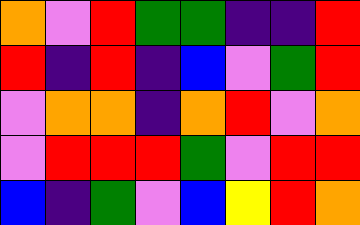[["orange", "violet", "red", "green", "green", "indigo", "indigo", "red"], ["red", "indigo", "red", "indigo", "blue", "violet", "green", "red"], ["violet", "orange", "orange", "indigo", "orange", "red", "violet", "orange"], ["violet", "red", "red", "red", "green", "violet", "red", "red"], ["blue", "indigo", "green", "violet", "blue", "yellow", "red", "orange"]]